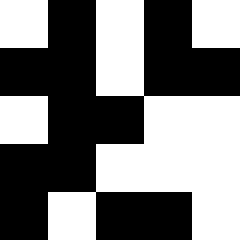[["white", "black", "white", "black", "white"], ["black", "black", "white", "black", "black"], ["white", "black", "black", "white", "white"], ["black", "black", "white", "white", "white"], ["black", "white", "black", "black", "white"]]